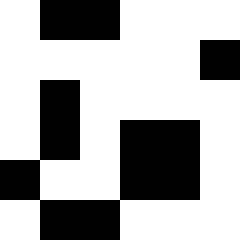[["white", "black", "black", "white", "white", "white"], ["white", "white", "white", "white", "white", "black"], ["white", "black", "white", "white", "white", "white"], ["white", "black", "white", "black", "black", "white"], ["black", "white", "white", "black", "black", "white"], ["white", "black", "black", "white", "white", "white"]]